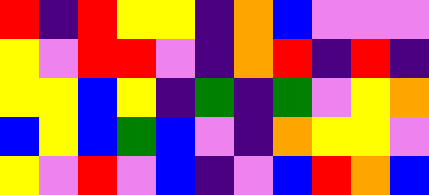[["red", "indigo", "red", "yellow", "yellow", "indigo", "orange", "blue", "violet", "violet", "violet"], ["yellow", "violet", "red", "red", "violet", "indigo", "orange", "red", "indigo", "red", "indigo"], ["yellow", "yellow", "blue", "yellow", "indigo", "green", "indigo", "green", "violet", "yellow", "orange"], ["blue", "yellow", "blue", "green", "blue", "violet", "indigo", "orange", "yellow", "yellow", "violet"], ["yellow", "violet", "red", "violet", "blue", "indigo", "violet", "blue", "red", "orange", "blue"]]